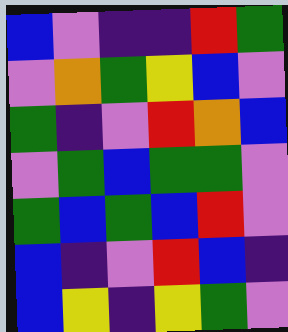[["blue", "violet", "indigo", "indigo", "red", "green"], ["violet", "orange", "green", "yellow", "blue", "violet"], ["green", "indigo", "violet", "red", "orange", "blue"], ["violet", "green", "blue", "green", "green", "violet"], ["green", "blue", "green", "blue", "red", "violet"], ["blue", "indigo", "violet", "red", "blue", "indigo"], ["blue", "yellow", "indigo", "yellow", "green", "violet"]]